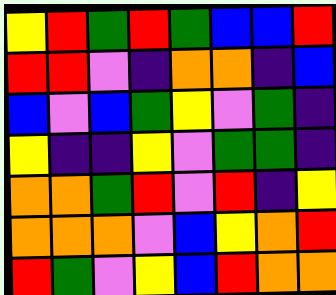[["yellow", "red", "green", "red", "green", "blue", "blue", "red"], ["red", "red", "violet", "indigo", "orange", "orange", "indigo", "blue"], ["blue", "violet", "blue", "green", "yellow", "violet", "green", "indigo"], ["yellow", "indigo", "indigo", "yellow", "violet", "green", "green", "indigo"], ["orange", "orange", "green", "red", "violet", "red", "indigo", "yellow"], ["orange", "orange", "orange", "violet", "blue", "yellow", "orange", "red"], ["red", "green", "violet", "yellow", "blue", "red", "orange", "orange"]]